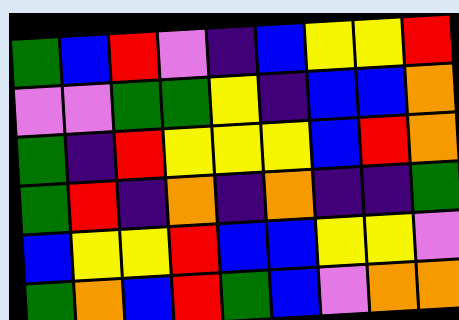[["green", "blue", "red", "violet", "indigo", "blue", "yellow", "yellow", "red"], ["violet", "violet", "green", "green", "yellow", "indigo", "blue", "blue", "orange"], ["green", "indigo", "red", "yellow", "yellow", "yellow", "blue", "red", "orange"], ["green", "red", "indigo", "orange", "indigo", "orange", "indigo", "indigo", "green"], ["blue", "yellow", "yellow", "red", "blue", "blue", "yellow", "yellow", "violet"], ["green", "orange", "blue", "red", "green", "blue", "violet", "orange", "orange"]]